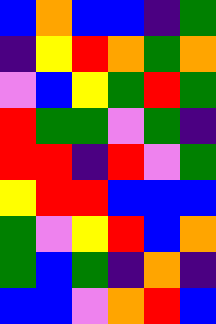[["blue", "orange", "blue", "blue", "indigo", "green"], ["indigo", "yellow", "red", "orange", "green", "orange"], ["violet", "blue", "yellow", "green", "red", "green"], ["red", "green", "green", "violet", "green", "indigo"], ["red", "red", "indigo", "red", "violet", "green"], ["yellow", "red", "red", "blue", "blue", "blue"], ["green", "violet", "yellow", "red", "blue", "orange"], ["green", "blue", "green", "indigo", "orange", "indigo"], ["blue", "blue", "violet", "orange", "red", "blue"]]